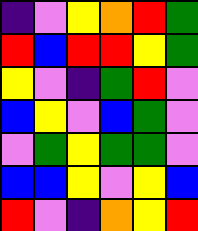[["indigo", "violet", "yellow", "orange", "red", "green"], ["red", "blue", "red", "red", "yellow", "green"], ["yellow", "violet", "indigo", "green", "red", "violet"], ["blue", "yellow", "violet", "blue", "green", "violet"], ["violet", "green", "yellow", "green", "green", "violet"], ["blue", "blue", "yellow", "violet", "yellow", "blue"], ["red", "violet", "indigo", "orange", "yellow", "red"]]